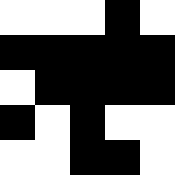[["white", "white", "white", "black", "white"], ["black", "black", "black", "black", "black"], ["white", "black", "black", "black", "black"], ["black", "white", "black", "white", "white"], ["white", "white", "black", "black", "white"]]